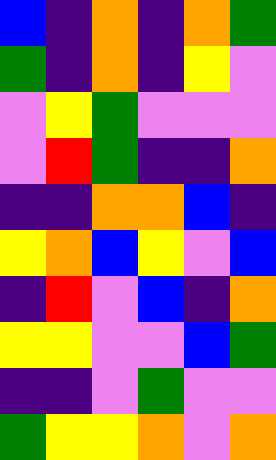[["blue", "indigo", "orange", "indigo", "orange", "green"], ["green", "indigo", "orange", "indigo", "yellow", "violet"], ["violet", "yellow", "green", "violet", "violet", "violet"], ["violet", "red", "green", "indigo", "indigo", "orange"], ["indigo", "indigo", "orange", "orange", "blue", "indigo"], ["yellow", "orange", "blue", "yellow", "violet", "blue"], ["indigo", "red", "violet", "blue", "indigo", "orange"], ["yellow", "yellow", "violet", "violet", "blue", "green"], ["indigo", "indigo", "violet", "green", "violet", "violet"], ["green", "yellow", "yellow", "orange", "violet", "orange"]]